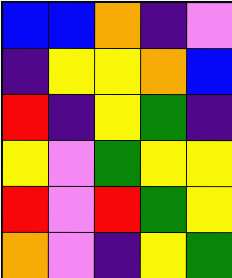[["blue", "blue", "orange", "indigo", "violet"], ["indigo", "yellow", "yellow", "orange", "blue"], ["red", "indigo", "yellow", "green", "indigo"], ["yellow", "violet", "green", "yellow", "yellow"], ["red", "violet", "red", "green", "yellow"], ["orange", "violet", "indigo", "yellow", "green"]]